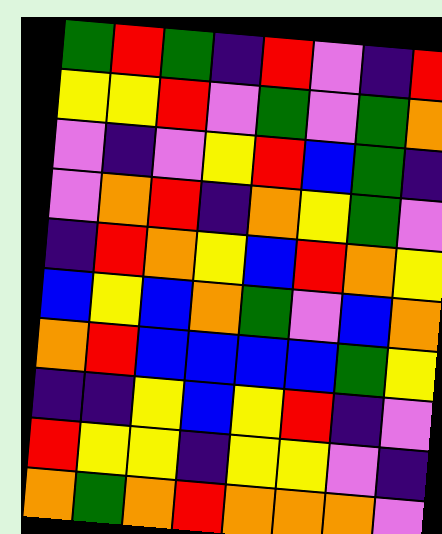[["green", "red", "green", "indigo", "red", "violet", "indigo", "red"], ["yellow", "yellow", "red", "violet", "green", "violet", "green", "orange"], ["violet", "indigo", "violet", "yellow", "red", "blue", "green", "indigo"], ["violet", "orange", "red", "indigo", "orange", "yellow", "green", "violet"], ["indigo", "red", "orange", "yellow", "blue", "red", "orange", "yellow"], ["blue", "yellow", "blue", "orange", "green", "violet", "blue", "orange"], ["orange", "red", "blue", "blue", "blue", "blue", "green", "yellow"], ["indigo", "indigo", "yellow", "blue", "yellow", "red", "indigo", "violet"], ["red", "yellow", "yellow", "indigo", "yellow", "yellow", "violet", "indigo"], ["orange", "green", "orange", "red", "orange", "orange", "orange", "violet"]]